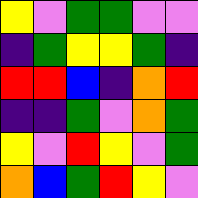[["yellow", "violet", "green", "green", "violet", "violet"], ["indigo", "green", "yellow", "yellow", "green", "indigo"], ["red", "red", "blue", "indigo", "orange", "red"], ["indigo", "indigo", "green", "violet", "orange", "green"], ["yellow", "violet", "red", "yellow", "violet", "green"], ["orange", "blue", "green", "red", "yellow", "violet"]]